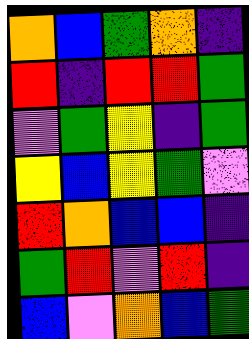[["orange", "blue", "green", "orange", "indigo"], ["red", "indigo", "red", "red", "green"], ["violet", "green", "yellow", "indigo", "green"], ["yellow", "blue", "yellow", "green", "violet"], ["red", "orange", "blue", "blue", "indigo"], ["green", "red", "violet", "red", "indigo"], ["blue", "violet", "orange", "blue", "green"]]